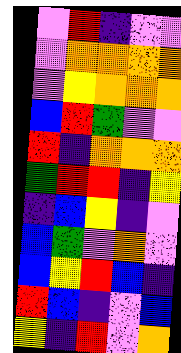[["violet", "red", "indigo", "violet", "violet"], ["violet", "orange", "orange", "orange", "orange"], ["violet", "yellow", "orange", "orange", "orange"], ["blue", "red", "green", "violet", "violet"], ["red", "indigo", "orange", "orange", "orange"], ["green", "red", "red", "indigo", "yellow"], ["indigo", "blue", "yellow", "indigo", "violet"], ["blue", "green", "violet", "orange", "violet"], ["blue", "yellow", "red", "blue", "indigo"], ["red", "blue", "indigo", "violet", "blue"], ["yellow", "indigo", "red", "violet", "orange"]]